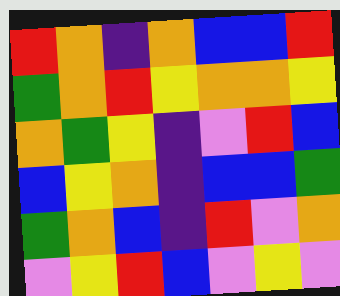[["red", "orange", "indigo", "orange", "blue", "blue", "red"], ["green", "orange", "red", "yellow", "orange", "orange", "yellow"], ["orange", "green", "yellow", "indigo", "violet", "red", "blue"], ["blue", "yellow", "orange", "indigo", "blue", "blue", "green"], ["green", "orange", "blue", "indigo", "red", "violet", "orange"], ["violet", "yellow", "red", "blue", "violet", "yellow", "violet"]]